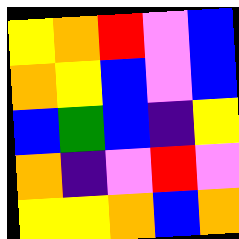[["yellow", "orange", "red", "violet", "blue"], ["orange", "yellow", "blue", "violet", "blue"], ["blue", "green", "blue", "indigo", "yellow"], ["orange", "indigo", "violet", "red", "violet"], ["yellow", "yellow", "orange", "blue", "orange"]]